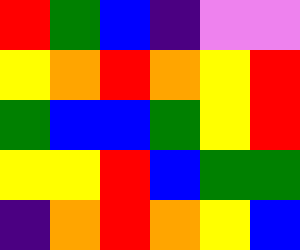[["red", "green", "blue", "indigo", "violet", "violet"], ["yellow", "orange", "red", "orange", "yellow", "red"], ["green", "blue", "blue", "green", "yellow", "red"], ["yellow", "yellow", "red", "blue", "green", "green"], ["indigo", "orange", "red", "orange", "yellow", "blue"]]